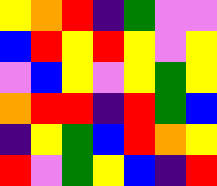[["yellow", "orange", "red", "indigo", "green", "violet", "violet"], ["blue", "red", "yellow", "red", "yellow", "violet", "yellow"], ["violet", "blue", "yellow", "violet", "yellow", "green", "yellow"], ["orange", "red", "red", "indigo", "red", "green", "blue"], ["indigo", "yellow", "green", "blue", "red", "orange", "yellow"], ["red", "violet", "green", "yellow", "blue", "indigo", "red"]]